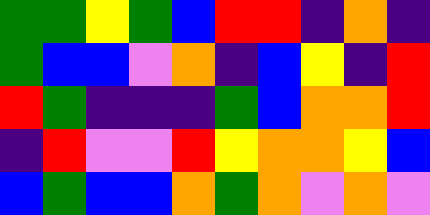[["green", "green", "yellow", "green", "blue", "red", "red", "indigo", "orange", "indigo"], ["green", "blue", "blue", "violet", "orange", "indigo", "blue", "yellow", "indigo", "red"], ["red", "green", "indigo", "indigo", "indigo", "green", "blue", "orange", "orange", "red"], ["indigo", "red", "violet", "violet", "red", "yellow", "orange", "orange", "yellow", "blue"], ["blue", "green", "blue", "blue", "orange", "green", "orange", "violet", "orange", "violet"]]